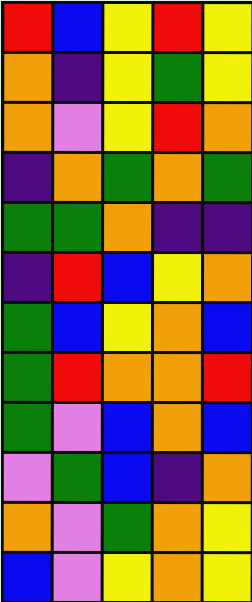[["red", "blue", "yellow", "red", "yellow"], ["orange", "indigo", "yellow", "green", "yellow"], ["orange", "violet", "yellow", "red", "orange"], ["indigo", "orange", "green", "orange", "green"], ["green", "green", "orange", "indigo", "indigo"], ["indigo", "red", "blue", "yellow", "orange"], ["green", "blue", "yellow", "orange", "blue"], ["green", "red", "orange", "orange", "red"], ["green", "violet", "blue", "orange", "blue"], ["violet", "green", "blue", "indigo", "orange"], ["orange", "violet", "green", "orange", "yellow"], ["blue", "violet", "yellow", "orange", "yellow"]]